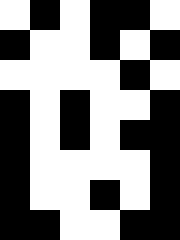[["white", "black", "white", "black", "black", "white"], ["black", "white", "white", "black", "white", "black"], ["white", "white", "white", "white", "black", "white"], ["black", "white", "black", "white", "white", "black"], ["black", "white", "black", "white", "black", "black"], ["black", "white", "white", "white", "white", "black"], ["black", "white", "white", "black", "white", "black"], ["black", "black", "white", "white", "black", "black"]]